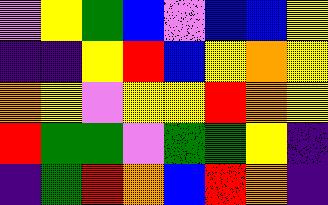[["violet", "yellow", "green", "blue", "violet", "blue", "blue", "yellow"], ["indigo", "indigo", "yellow", "red", "blue", "yellow", "orange", "yellow"], ["orange", "yellow", "violet", "yellow", "yellow", "red", "orange", "yellow"], ["red", "green", "green", "violet", "green", "green", "yellow", "indigo"], ["indigo", "green", "red", "orange", "blue", "red", "orange", "indigo"]]